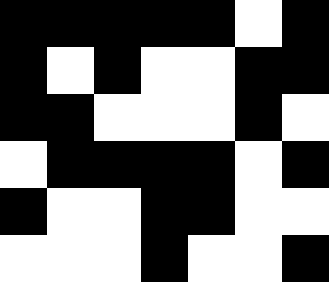[["black", "black", "black", "black", "black", "white", "black"], ["black", "white", "black", "white", "white", "black", "black"], ["black", "black", "white", "white", "white", "black", "white"], ["white", "black", "black", "black", "black", "white", "black"], ["black", "white", "white", "black", "black", "white", "white"], ["white", "white", "white", "black", "white", "white", "black"]]